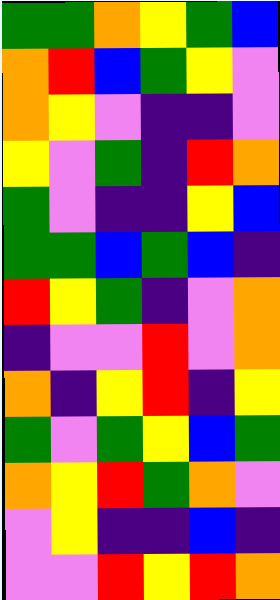[["green", "green", "orange", "yellow", "green", "blue"], ["orange", "red", "blue", "green", "yellow", "violet"], ["orange", "yellow", "violet", "indigo", "indigo", "violet"], ["yellow", "violet", "green", "indigo", "red", "orange"], ["green", "violet", "indigo", "indigo", "yellow", "blue"], ["green", "green", "blue", "green", "blue", "indigo"], ["red", "yellow", "green", "indigo", "violet", "orange"], ["indigo", "violet", "violet", "red", "violet", "orange"], ["orange", "indigo", "yellow", "red", "indigo", "yellow"], ["green", "violet", "green", "yellow", "blue", "green"], ["orange", "yellow", "red", "green", "orange", "violet"], ["violet", "yellow", "indigo", "indigo", "blue", "indigo"], ["violet", "violet", "red", "yellow", "red", "orange"]]